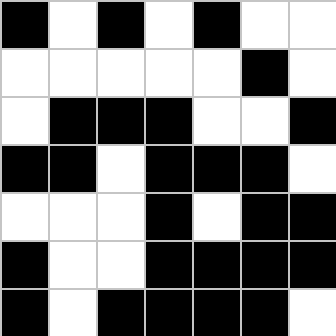[["black", "white", "black", "white", "black", "white", "white"], ["white", "white", "white", "white", "white", "black", "white"], ["white", "black", "black", "black", "white", "white", "black"], ["black", "black", "white", "black", "black", "black", "white"], ["white", "white", "white", "black", "white", "black", "black"], ["black", "white", "white", "black", "black", "black", "black"], ["black", "white", "black", "black", "black", "black", "white"]]